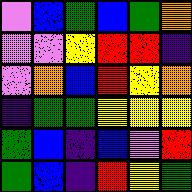[["violet", "blue", "green", "blue", "green", "orange"], ["violet", "violet", "yellow", "red", "red", "indigo"], ["violet", "orange", "blue", "red", "yellow", "orange"], ["indigo", "green", "green", "yellow", "yellow", "yellow"], ["green", "blue", "indigo", "blue", "violet", "red"], ["green", "blue", "indigo", "red", "yellow", "green"]]